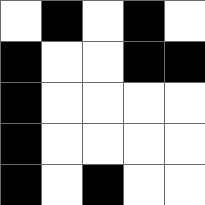[["white", "black", "white", "black", "white"], ["black", "white", "white", "black", "black"], ["black", "white", "white", "white", "white"], ["black", "white", "white", "white", "white"], ["black", "white", "black", "white", "white"]]